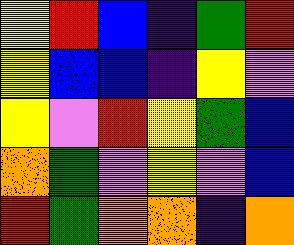[["yellow", "red", "blue", "indigo", "green", "red"], ["yellow", "blue", "blue", "indigo", "yellow", "violet"], ["yellow", "violet", "red", "yellow", "green", "blue"], ["orange", "green", "violet", "yellow", "violet", "blue"], ["red", "green", "orange", "orange", "indigo", "orange"]]